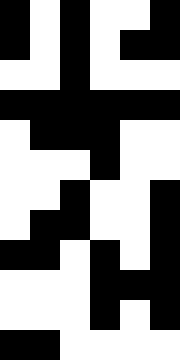[["black", "white", "black", "white", "white", "black"], ["black", "white", "black", "white", "black", "black"], ["white", "white", "black", "white", "white", "white"], ["black", "black", "black", "black", "black", "black"], ["white", "black", "black", "black", "white", "white"], ["white", "white", "white", "black", "white", "white"], ["white", "white", "black", "white", "white", "black"], ["white", "black", "black", "white", "white", "black"], ["black", "black", "white", "black", "white", "black"], ["white", "white", "white", "black", "black", "black"], ["white", "white", "white", "black", "white", "black"], ["black", "black", "white", "white", "white", "white"]]